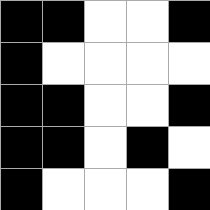[["black", "black", "white", "white", "black"], ["black", "white", "white", "white", "white"], ["black", "black", "white", "white", "black"], ["black", "black", "white", "black", "white"], ["black", "white", "white", "white", "black"]]